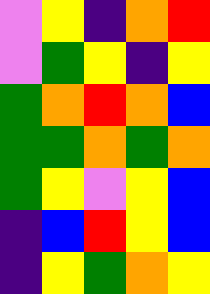[["violet", "yellow", "indigo", "orange", "red"], ["violet", "green", "yellow", "indigo", "yellow"], ["green", "orange", "red", "orange", "blue"], ["green", "green", "orange", "green", "orange"], ["green", "yellow", "violet", "yellow", "blue"], ["indigo", "blue", "red", "yellow", "blue"], ["indigo", "yellow", "green", "orange", "yellow"]]